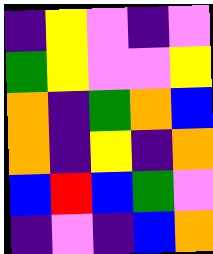[["indigo", "yellow", "violet", "indigo", "violet"], ["green", "yellow", "violet", "violet", "yellow"], ["orange", "indigo", "green", "orange", "blue"], ["orange", "indigo", "yellow", "indigo", "orange"], ["blue", "red", "blue", "green", "violet"], ["indigo", "violet", "indigo", "blue", "orange"]]